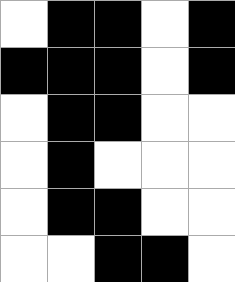[["white", "black", "black", "white", "black"], ["black", "black", "black", "white", "black"], ["white", "black", "black", "white", "white"], ["white", "black", "white", "white", "white"], ["white", "black", "black", "white", "white"], ["white", "white", "black", "black", "white"]]